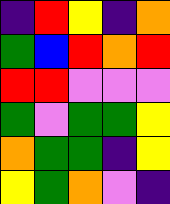[["indigo", "red", "yellow", "indigo", "orange"], ["green", "blue", "red", "orange", "red"], ["red", "red", "violet", "violet", "violet"], ["green", "violet", "green", "green", "yellow"], ["orange", "green", "green", "indigo", "yellow"], ["yellow", "green", "orange", "violet", "indigo"]]